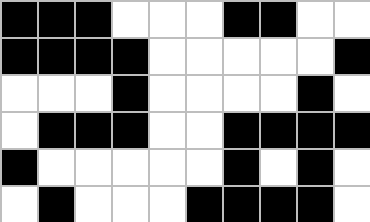[["black", "black", "black", "white", "white", "white", "black", "black", "white", "white"], ["black", "black", "black", "black", "white", "white", "white", "white", "white", "black"], ["white", "white", "white", "black", "white", "white", "white", "white", "black", "white"], ["white", "black", "black", "black", "white", "white", "black", "black", "black", "black"], ["black", "white", "white", "white", "white", "white", "black", "white", "black", "white"], ["white", "black", "white", "white", "white", "black", "black", "black", "black", "white"]]